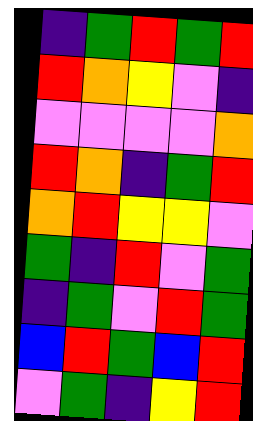[["indigo", "green", "red", "green", "red"], ["red", "orange", "yellow", "violet", "indigo"], ["violet", "violet", "violet", "violet", "orange"], ["red", "orange", "indigo", "green", "red"], ["orange", "red", "yellow", "yellow", "violet"], ["green", "indigo", "red", "violet", "green"], ["indigo", "green", "violet", "red", "green"], ["blue", "red", "green", "blue", "red"], ["violet", "green", "indigo", "yellow", "red"]]